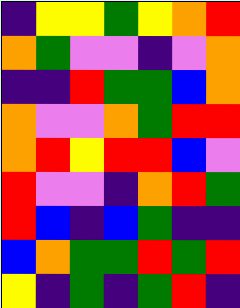[["indigo", "yellow", "yellow", "green", "yellow", "orange", "red"], ["orange", "green", "violet", "violet", "indigo", "violet", "orange"], ["indigo", "indigo", "red", "green", "green", "blue", "orange"], ["orange", "violet", "violet", "orange", "green", "red", "red"], ["orange", "red", "yellow", "red", "red", "blue", "violet"], ["red", "violet", "violet", "indigo", "orange", "red", "green"], ["red", "blue", "indigo", "blue", "green", "indigo", "indigo"], ["blue", "orange", "green", "green", "red", "green", "red"], ["yellow", "indigo", "green", "indigo", "green", "red", "indigo"]]